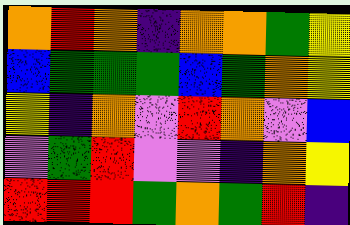[["orange", "red", "orange", "indigo", "orange", "orange", "green", "yellow"], ["blue", "green", "green", "green", "blue", "green", "orange", "yellow"], ["yellow", "indigo", "orange", "violet", "red", "orange", "violet", "blue"], ["violet", "green", "red", "violet", "violet", "indigo", "orange", "yellow"], ["red", "red", "red", "green", "orange", "green", "red", "indigo"]]